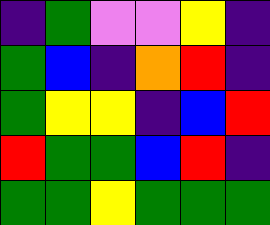[["indigo", "green", "violet", "violet", "yellow", "indigo"], ["green", "blue", "indigo", "orange", "red", "indigo"], ["green", "yellow", "yellow", "indigo", "blue", "red"], ["red", "green", "green", "blue", "red", "indigo"], ["green", "green", "yellow", "green", "green", "green"]]